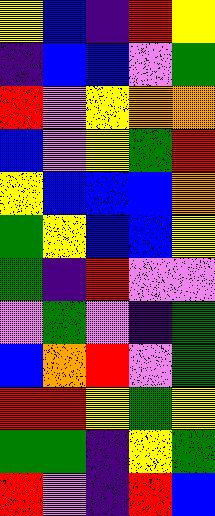[["yellow", "blue", "indigo", "red", "yellow"], ["indigo", "blue", "blue", "violet", "green"], ["red", "violet", "yellow", "orange", "orange"], ["blue", "violet", "yellow", "green", "red"], ["yellow", "blue", "blue", "blue", "orange"], ["green", "yellow", "blue", "blue", "yellow"], ["green", "indigo", "red", "violet", "violet"], ["violet", "green", "violet", "indigo", "green"], ["blue", "orange", "red", "violet", "green"], ["red", "red", "yellow", "green", "yellow"], ["green", "green", "indigo", "yellow", "green"], ["red", "violet", "indigo", "red", "blue"]]